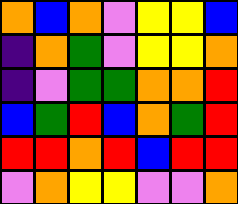[["orange", "blue", "orange", "violet", "yellow", "yellow", "blue"], ["indigo", "orange", "green", "violet", "yellow", "yellow", "orange"], ["indigo", "violet", "green", "green", "orange", "orange", "red"], ["blue", "green", "red", "blue", "orange", "green", "red"], ["red", "red", "orange", "red", "blue", "red", "red"], ["violet", "orange", "yellow", "yellow", "violet", "violet", "orange"]]